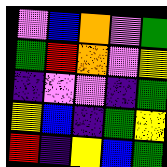[["violet", "blue", "orange", "violet", "green"], ["green", "red", "orange", "violet", "yellow"], ["indigo", "violet", "violet", "indigo", "green"], ["yellow", "blue", "indigo", "green", "yellow"], ["red", "indigo", "yellow", "blue", "green"]]